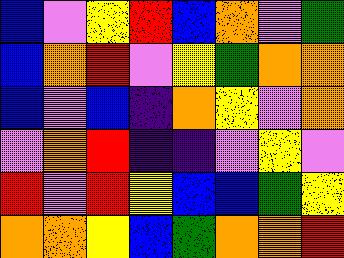[["blue", "violet", "yellow", "red", "blue", "orange", "violet", "green"], ["blue", "orange", "red", "violet", "yellow", "green", "orange", "orange"], ["blue", "violet", "blue", "indigo", "orange", "yellow", "violet", "orange"], ["violet", "orange", "red", "indigo", "indigo", "violet", "yellow", "violet"], ["red", "violet", "red", "yellow", "blue", "blue", "green", "yellow"], ["orange", "orange", "yellow", "blue", "green", "orange", "orange", "red"]]